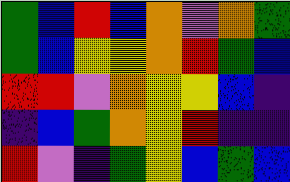[["green", "blue", "red", "blue", "orange", "violet", "orange", "green"], ["green", "blue", "yellow", "yellow", "orange", "red", "green", "blue"], ["red", "red", "violet", "orange", "yellow", "yellow", "blue", "indigo"], ["indigo", "blue", "green", "orange", "yellow", "red", "indigo", "indigo"], ["red", "violet", "indigo", "green", "yellow", "blue", "green", "blue"]]